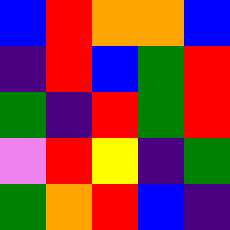[["blue", "red", "orange", "orange", "blue"], ["indigo", "red", "blue", "green", "red"], ["green", "indigo", "red", "green", "red"], ["violet", "red", "yellow", "indigo", "green"], ["green", "orange", "red", "blue", "indigo"]]